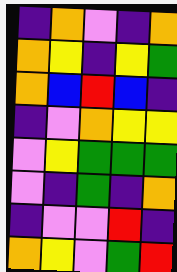[["indigo", "orange", "violet", "indigo", "orange"], ["orange", "yellow", "indigo", "yellow", "green"], ["orange", "blue", "red", "blue", "indigo"], ["indigo", "violet", "orange", "yellow", "yellow"], ["violet", "yellow", "green", "green", "green"], ["violet", "indigo", "green", "indigo", "orange"], ["indigo", "violet", "violet", "red", "indigo"], ["orange", "yellow", "violet", "green", "red"]]